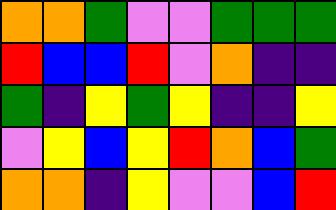[["orange", "orange", "green", "violet", "violet", "green", "green", "green"], ["red", "blue", "blue", "red", "violet", "orange", "indigo", "indigo"], ["green", "indigo", "yellow", "green", "yellow", "indigo", "indigo", "yellow"], ["violet", "yellow", "blue", "yellow", "red", "orange", "blue", "green"], ["orange", "orange", "indigo", "yellow", "violet", "violet", "blue", "red"]]